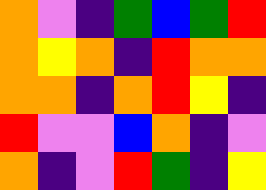[["orange", "violet", "indigo", "green", "blue", "green", "red"], ["orange", "yellow", "orange", "indigo", "red", "orange", "orange"], ["orange", "orange", "indigo", "orange", "red", "yellow", "indigo"], ["red", "violet", "violet", "blue", "orange", "indigo", "violet"], ["orange", "indigo", "violet", "red", "green", "indigo", "yellow"]]